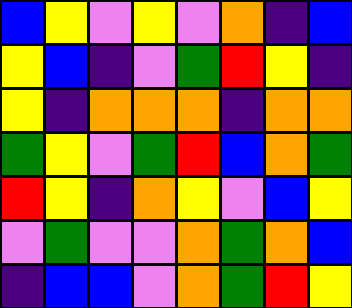[["blue", "yellow", "violet", "yellow", "violet", "orange", "indigo", "blue"], ["yellow", "blue", "indigo", "violet", "green", "red", "yellow", "indigo"], ["yellow", "indigo", "orange", "orange", "orange", "indigo", "orange", "orange"], ["green", "yellow", "violet", "green", "red", "blue", "orange", "green"], ["red", "yellow", "indigo", "orange", "yellow", "violet", "blue", "yellow"], ["violet", "green", "violet", "violet", "orange", "green", "orange", "blue"], ["indigo", "blue", "blue", "violet", "orange", "green", "red", "yellow"]]